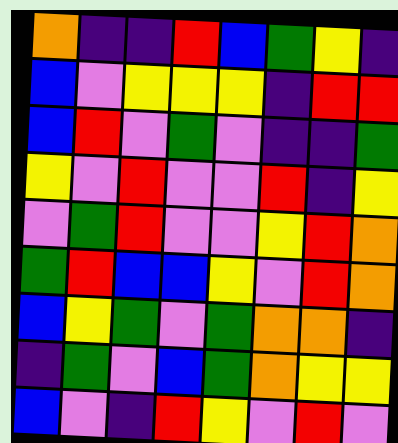[["orange", "indigo", "indigo", "red", "blue", "green", "yellow", "indigo"], ["blue", "violet", "yellow", "yellow", "yellow", "indigo", "red", "red"], ["blue", "red", "violet", "green", "violet", "indigo", "indigo", "green"], ["yellow", "violet", "red", "violet", "violet", "red", "indigo", "yellow"], ["violet", "green", "red", "violet", "violet", "yellow", "red", "orange"], ["green", "red", "blue", "blue", "yellow", "violet", "red", "orange"], ["blue", "yellow", "green", "violet", "green", "orange", "orange", "indigo"], ["indigo", "green", "violet", "blue", "green", "orange", "yellow", "yellow"], ["blue", "violet", "indigo", "red", "yellow", "violet", "red", "violet"]]